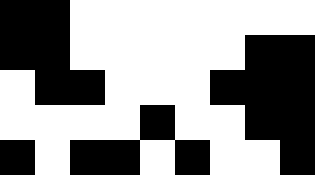[["black", "black", "white", "white", "white", "white", "white", "white", "white"], ["black", "black", "white", "white", "white", "white", "white", "black", "black"], ["white", "black", "black", "white", "white", "white", "black", "black", "black"], ["white", "white", "white", "white", "black", "white", "white", "black", "black"], ["black", "white", "black", "black", "white", "black", "white", "white", "black"]]